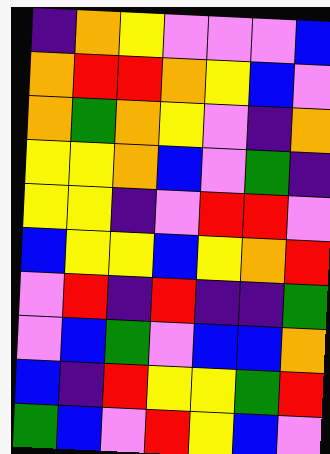[["indigo", "orange", "yellow", "violet", "violet", "violet", "blue"], ["orange", "red", "red", "orange", "yellow", "blue", "violet"], ["orange", "green", "orange", "yellow", "violet", "indigo", "orange"], ["yellow", "yellow", "orange", "blue", "violet", "green", "indigo"], ["yellow", "yellow", "indigo", "violet", "red", "red", "violet"], ["blue", "yellow", "yellow", "blue", "yellow", "orange", "red"], ["violet", "red", "indigo", "red", "indigo", "indigo", "green"], ["violet", "blue", "green", "violet", "blue", "blue", "orange"], ["blue", "indigo", "red", "yellow", "yellow", "green", "red"], ["green", "blue", "violet", "red", "yellow", "blue", "violet"]]